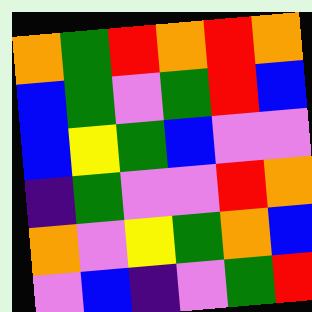[["orange", "green", "red", "orange", "red", "orange"], ["blue", "green", "violet", "green", "red", "blue"], ["blue", "yellow", "green", "blue", "violet", "violet"], ["indigo", "green", "violet", "violet", "red", "orange"], ["orange", "violet", "yellow", "green", "orange", "blue"], ["violet", "blue", "indigo", "violet", "green", "red"]]